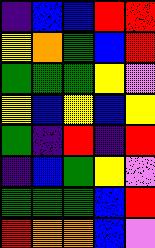[["indigo", "blue", "blue", "red", "red"], ["yellow", "orange", "green", "blue", "red"], ["green", "green", "green", "yellow", "violet"], ["yellow", "blue", "yellow", "blue", "yellow"], ["green", "indigo", "red", "indigo", "red"], ["indigo", "blue", "green", "yellow", "violet"], ["green", "green", "green", "blue", "red"], ["red", "orange", "orange", "blue", "violet"]]